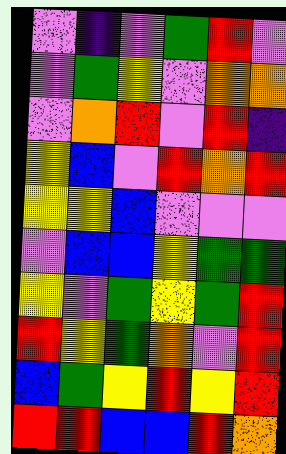[["violet", "indigo", "violet", "green", "red", "violet"], ["violet", "green", "yellow", "violet", "orange", "orange"], ["violet", "orange", "red", "violet", "red", "indigo"], ["yellow", "blue", "violet", "red", "orange", "red"], ["yellow", "yellow", "blue", "violet", "violet", "violet"], ["violet", "blue", "blue", "yellow", "green", "green"], ["yellow", "violet", "green", "yellow", "green", "red"], ["red", "yellow", "green", "orange", "violet", "red"], ["blue", "green", "yellow", "red", "yellow", "red"], ["red", "red", "blue", "blue", "red", "orange"]]